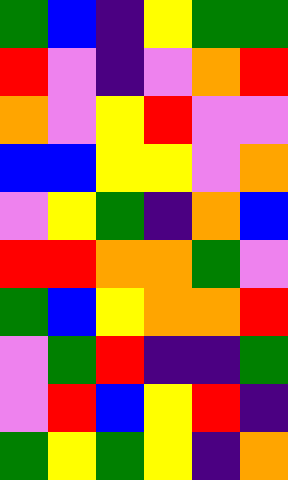[["green", "blue", "indigo", "yellow", "green", "green"], ["red", "violet", "indigo", "violet", "orange", "red"], ["orange", "violet", "yellow", "red", "violet", "violet"], ["blue", "blue", "yellow", "yellow", "violet", "orange"], ["violet", "yellow", "green", "indigo", "orange", "blue"], ["red", "red", "orange", "orange", "green", "violet"], ["green", "blue", "yellow", "orange", "orange", "red"], ["violet", "green", "red", "indigo", "indigo", "green"], ["violet", "red", "blue", "yellow", "red", "indigo"], ["green", "yellow", "green", "yellow", "indigo", "orange"]]